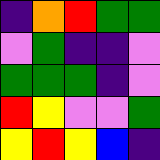[["indigo", "orange", "red", "green", "green"], ["violet", "green", "indigo", "indigo", "violet"], ["green", "green", "green", "indigo", "violet"], ["red", "yellow", "violet", "violet", "green"], ["yellow", "red", "yellow", "blue", "indigo"]]